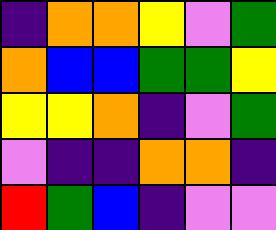[["indigo", "orange", "orange", "yellow", "violet", "green"], ["orange", "blue", "blue", "green", "green", "yellow"], ["yellow", "yellow", "orange", "indigo", "violet", "green"], ["violet", "indigo", "indigo", "orange", "orange", "indigo"], ["red", "green", "blue", "indigo", "violet", "violet"]]